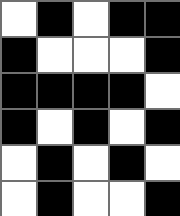[["white", "black", "white", "black", "black"], ["black", "white", "white", "white", "black"], ["black", "black", "black", "black", "white"], ["black", "white", "black", "white", "black"], ["white", "black", "white", "black", "white"], ["white", "black", "white", "white", "black"]]